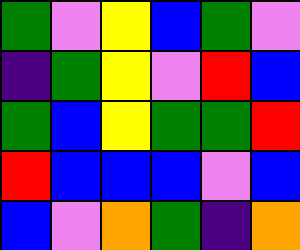[["green", "violet", "yellow", "blue", "green", "violet"], ["indigo", "green", "yellow", "violet", "red", "blue"], ["green", "blue", "yellow", "green", "green", "red"], ["red", "blue", "blue", "blue", "violet", "blue"], ["blue", "violet", "orange", "green", "indigo", "orange"]]